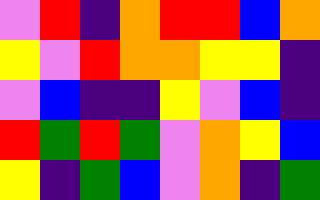[["violet", "red", "indigo", "orange", "red", "red", "blue", "orange"], ["yellow", "violet", "red", "orange", "orange", "yellow", "yellow", "indigo"], ["violet", "blue", "indigo", "indigo", "yellow", "violet", "blue", "indigo"], ["red", "green", "red", "green", "violet", "orange", "yellow", "blue"], ["yellow", "indigo", "green", "blue", "violet", "orange", "indigo", "green"]]